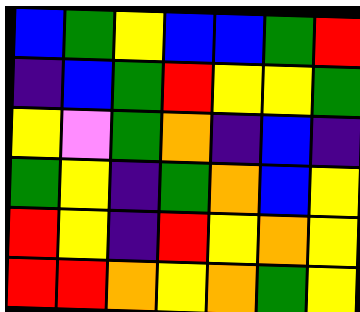[["blue", "green", "yellow", "blue", "blue", "green", "red"], ["indigo", "blue", "green", "red", "yellow", "yellow", "green"], ["yellow", "violet", "green", "orange", "indigo", "blue", "indigo"], ["green", "yellow", "indigo", "green", "orange", "blue", "yellow"], ["red", "yellow", "indigo", "red", "yellow", "orange", "yellow"], ["red", "red", "orange", "yellow", "orange", "green", "yellow"]]